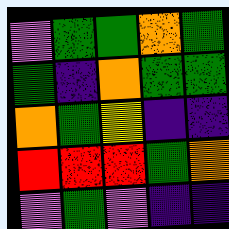[["violet", "green", "green", "orange", "green"], ["green", "indigo", "orange", "green", "green"], ["orange", "green", "yellow", "indigo", "indigo"], ["red", "red", "red", "green", "orange"], ["violet", "green", "violet", "indigo", "indigo"]]